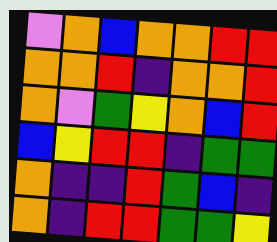[["violet", "orange", "blue", "orange", "orange", "red", "red"], ["orange", "orange", "red", "indigo", "orange", "orange", "red"], ["orange", "violet", "green", "yellow", "orange", "blue", "red"], ["blue", "yellow", "red", "red", "indigo", "green", "green"], ["orange", "indigo", "indigo", "red", "green", "blue", "indigo"], ["orange", "indigo", "red", "red", "green", "green", "yellow"]]